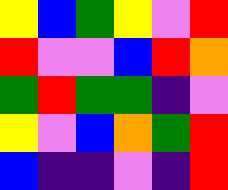[["yellow", "blue", "green", "yellow", "violet", "red"], ["red", "violet", "violet", "blue", "red", "orange"], ["green", "red", "green", "green", "indigo", "violet"], ["yellow", "violet", "blue", "orange", "green", "red"], ["blue", "indigo", "indigo", "violet", "indigo", "red"]]